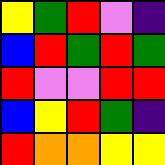[["yellow", "green", "red", "violet", "indigo"], ["blue", "red", "green", "red", "green"], ["red", "violet", "violet", "red", "red"], ["blue", "yellow", "red", "green", "indigo"], ["red", "orange", "orange", "yellow", "yellow"]]